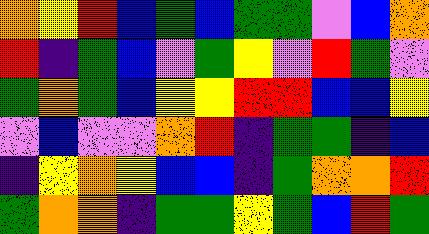[["orange", "yellow", "red", "blue", "green", "blue", "green", "green", "violet", "blue", "orange"], ["red", "indigo", "green", "blue", "violet", "green", "yellow", "violet", "red", "green", "violet"], ["green", "orange", "green", "blue", "yellow", "yellow", "red", "red", "blue", "blue", "yellow"], ["violet", "blue", "violet", "violet", "orange", "red", "indigo", "green", "green", "indigo", "blue"], ["indigo", "yellow", "orange", "yellow", "blue", "blue", "indigo", "green", "orange", "orange", "red"], ["green", "orange", "orange", "indigo", "green", "green", "yellow", "green", "blue", "red", "green"]]